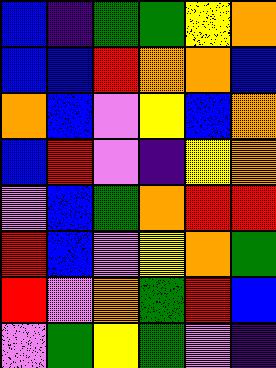[["blue", "indigo", "green", "green", "yellow", "orange"], ["blue", "blue", "red", "orange", "orange", "blue"], ["orange", "blue", "violet", "yellow", "blue", "orange"], ["blue", "red", "violet", "indigo", "yellow", "orange"], ["violet", "blue", "green", "orange", "red", "red"], ["red", "blue", "violet", "yellow", "orange", "green"], ["red", "violet", "orange", "green", "red", "blue"], ["violet", "green", "yellow", "green", "violet", "indigo"]]